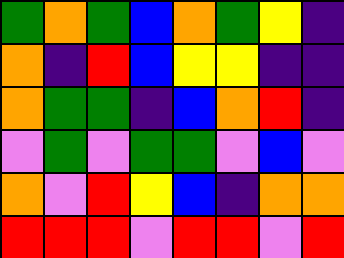[["green", "orange", "green", "blue", "orange", "green", "yellow", "indigo"], ["orange", "indigo", "red", "blue", "yellow", "yellow", "indigo", "indigo"], ["orange", "green", "green", "indigo", "blue", "orange", "red", "indigo"], ["violet", "green", "violet", "green", "green", "violet", "blue", "violet"], ["orange", "violet", "red", "yellow", "blue", "indigo", "orange", "orange"], ["red", "red", "red", "violet", "red", "red", "violet", "red"]]